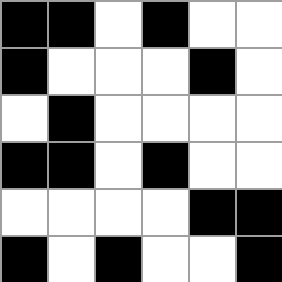[["black", "black", "white", "black", "white", "white"], ["black", "white", "white", "white", "black", "white"], ["white", "black", "white", "white", "white", "white"], ["black", "black", "white", "black", "white", "white"], ["white", "white", "white", "white", "black", "black"], ["black", "white", "black", "white", "white", "black"]]